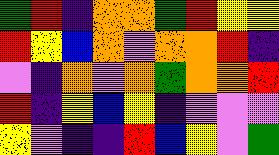[["green", "red", "indigo", "orange", "orange", "green", "red", "yellow", "yellow"], ["red", "yellow", "blue", "orange", "violet", "orange", "orange", "red", "indigo"], ["violet", "indigo", "orange", "violet", "orange", "green", "orange", "orange", "red"], ["red", "indigo", "yellow", "blue", "yellow", "indigo", "violet", "violet", "violet"], ["yellow", "violet", "indigo", "indigo", "red", "blue", "yellow", "violet", "green"]]